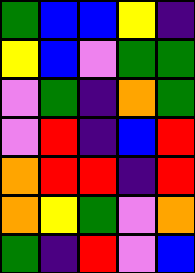[["green", "blue", "blue", "yellow", "indigo"], ["yellow", "blue", "violet", "green", "green"], ["violet", "green", "indigo", "orange", "green"], ["violet", "red", "indigo", "blue", "red"], ["orange", "red", "red", "indigo", "red"], ["orange", "yellow", "green", "violet", "orange"], ["green", "indigo", "red", "violet", "blue"]]